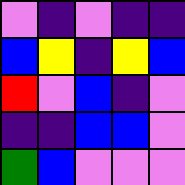[["violet", "indigo", "violet", "indigo", "indigo"], ["blue", "yellow", "indigo", "yellow", "blue"], ["red", "violet", "blue", "indigo", "violet"], ["indigo", "indigo", "blue", "blue", "violet"], ["green", "blue", "violet", "violet", "violet"]]